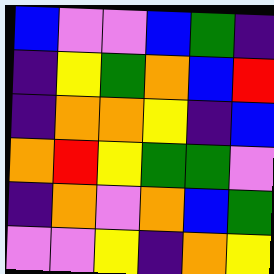[["blue", "violet", "violet", "blue", "green", "indigo"], ["indigo", "yellow", "green", "orange", "blue", "red"], ["indigo", "orange", "orange", "yellow", "indigo", "blue"], ["orange", "red", "yellow", "green", "green", "violet"], ["indigo", "orange", "violet", "orange", "blue", "green"], ["violet", "violet", "yellow", "indigo", "orange", "yellow"]]